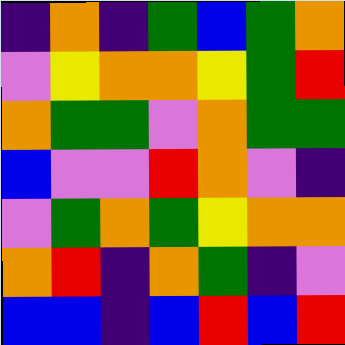[["indigo", "orange", "indigo", "green", "blue", "green", "orange"], ["violet", "yellow", "orange", "orange", "yellow", "green", "red"], ["orange", "green", "green", "violet", "orange", "green", "green"], ["blue", "violet", "violet", "red", "orange", "violet", "indigo"], ["violet", "green", "orange", "green", "yellow", "orange", "orange"], ["orange", "red", "indigo", "orange", "green", "indigo", "violet"], ["blue", "blue", "indigo", "blue", "red", "blue", "red"]]